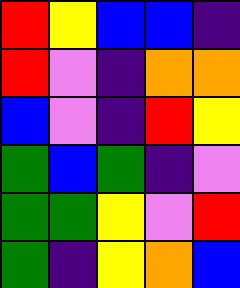[["red", "yellow", "blue", "blue", "indigo"], ["red", "violet", "indigo", "orange", "orange"], ["blue", "violet", "indigo", "red", "yellow"], ["green", "blue", "green", "indigo", "violet"], ["green", "green", "yellow", "violet", "red"], ["green", "indigo", "yellow", "orange", "blue"]]